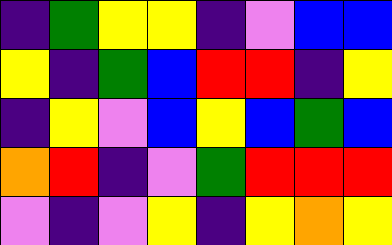[["indigo", "green", "yellow", "yellow", "indigo", "violet", "blue", "blue"], ["yellow", "indigo", "green", "blue", "red", "red", "indigo", "yellow"], ["indigo", "yellow", "violet", "blue", "yellow", "blue", "green", "blue"], ["orange", "red", "indigo", "violet", "green", "red", "red", "red"], ["violet", "indigo", "violet", "yellow", "indigo", "yellow", "orange", "yellow"]]